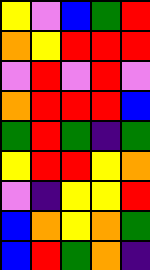[["yellow", "violet", "blue", "green", "red"], ["orange", "yellow", "red", "red", "red"], ["violet", "red", "violet", "red", "violet"], ["orange", "red", "red", "red", "blue"], ["green", "red", "green", "indigo", "green"], ["yellow", "red", "red", "yellow", "orange"], ["violet", "indigo", "yellow", "yellow", "red"], ["blue", "orange", "yellow", "orange", "green"], ["blue", "red", "green", "orange", "indigo"]]